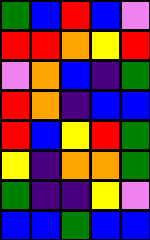[["green", "blue", "red", "blue", "violet"], ["red", "red", "orange", "yellow", "red"], ["violet", "orange", "blue", "indigo", "green"], ["red", "orange", "indigo", "blue", "blue"], ["red", "blue", "yellow", "red", "green"], ["yellow", "indigo", "orange", "orange", "green"], ["green", "indigo", "indigo", "yellow", "violet"], ["blue", "blue", "green", "blue", "blue"]]